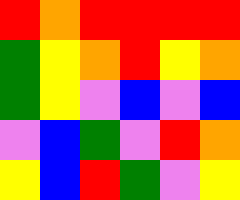[["red", "orange", "red", "red", "red", "red"], ["green", "yellow", "orange", "red", "yellow", "orange"], ["green", "yellow", "violet", "blue", "violet", "blue"], ["violet", "blue", "green", "violet", "red", "orange"], ["yellow", "blue", "red", "green", "violet", "yellow"]]